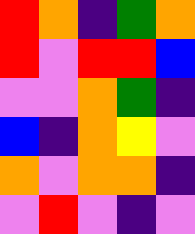[["red", "orange", "indigo", "green", "orange"], ["red", "violet", "red", "red", "blue"], ["violet", "violet", "orange", "green", "indigo"], ["blue", "indigo", "orange", "yellow", "violet"], ["orange", "violet", "orange", "orange", "indigo"], ["violet", "red", "violet", "indigo", "violet"]]